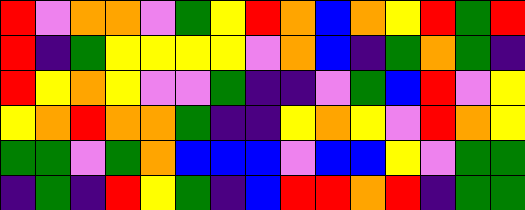[["red", "violet", "orange", "orange", "violet", "green", "yellow", "red", "orange", "blue", "orange", "yellow", "red", "green", "red"], ["red", "indigo", "green", "yellow", "yellow", "yellow", "yellow", "violet", "orange", "blue", "indigo", "green", "orange", "green", "indigo"], ["red", "yellow", "orange", "yellow", "violet", "violet", "green", "indigo", "indigo", "violet", "green", "blue", "red", "violet", "yellow"], ["yellow", "orange", "red", "orange", "orange", "green", "indigo", "indigo", "yellow", "orange", "yellow", "violet", "red", "orange", "yellow"], ["green", "green", "violet", "green", "orange", "blue", "blue", "blue", "violet", "blue", "blue", "yellow", "violet", "green", "green"], ["indigo", "green", "indigo", "red", "yellow", "green", "indigo", "blue", "red", "red", "orange", "red", "indigo", "green", "green"]]